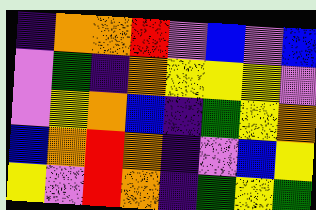[["indigo", "orange", "orange", "red", "violet", "blue", "violet", "blue"], ["violet", "green", "indigo", "orange", "yellow", "yellow", "yellow", "violet"], ["violet", "yellow", "orange", "blue", "indigo", "green", "yellow", "orange"], ["blue", "orange", "red", "orange", "indigo", "violet", "blue", "yellow"], ["yellow", "violet", "red", "orange", "indigo", "green", "yellow", "green"]]